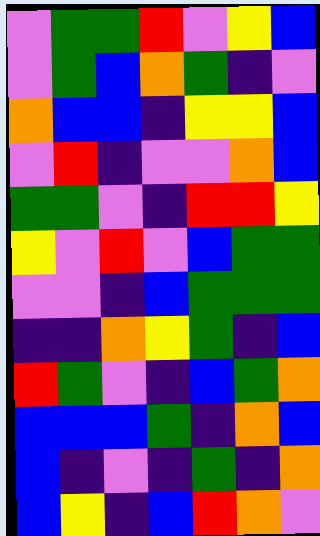[["violet", "green", "green", "red", "violet", "yellow", "blue"], ["violet", "green", "blue", "orange", "green", "indigo", "violet"], ["orange", "blue", "blue", "indigo", "yellow", "yellow", "blue"], ["violet", "red", "indigo", "violet", "violet", "orange", "blue"], ["green", "green", "violet", "indigo", "red", "red", "yellow"], ["yellow", "violet", "red", "violet", "blue", "green", "green"], ["violet", "violet", "indigo", "blue", "green", "green", "green"], ["indigo", "indigo", "orange", "yellow", "green", "indigo", "blue"], ["red", "green", "violet", "indigo", "blue", "green", "orange"], ["blue", "blue", "blue", "green", "indigo", "orange", "blue"], ["blue", "indigo", "violet", "indigo", "green", "indigo", "orange"], ["blue", "yellow", "indigo", "blue", "red", "orange", "violet"]]